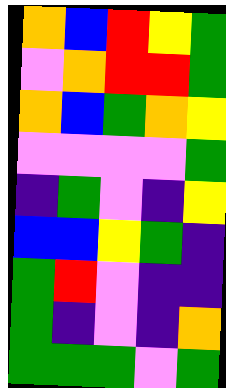[["orange", "blue", "red", "yellow", "green"], ["violet", "orange", "red", "red", "green"], ["orange", "blue", "green", "orange", "yellow"], ["violet", "violet", "violet", "violet", "green"], ["indigo", "green", "violet", "indigo", "yellow"], ["blue", "blue", "yellow", "green", "indigo"], ["green", "red", "violet", "indigo", "indigo"], ["green", "indigo", "violet", "indigo", "orange"], ["green", "green", "green", "violet", "green"]]